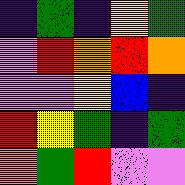[["indigo", "green", "indigo", "yellow", "green"], ["violet", "red", "orange", "red", "orange"], ["violet", "violet", "yellow", "blue", "indigo"], ["red", "yellow", "green", "indigo", "green"], ["orange", "green", "red", "violet", "violet"]]